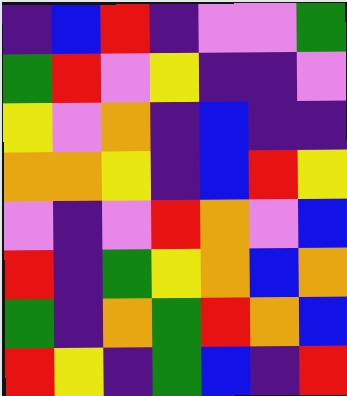[["indigo", "blue", "red", "indigo", "violet", "violet", "green"], ["green", "red", "violet", "yellow", "indigo", "indigo", "violet"], ["yellow", "violet", "orange", "indigo", "blue", "indigo", "indigo"], ["orange", "orange", "yellow", "indigo", "blue", "red", "yellow"], ["violet", "indigo", "violet", "red", "orange", "violet", "blue"], ["red", "indigo", "green", "yellow", "orange", "blue", "orange"], ["green", "indigo", "orange", "green", "red", "orange", "blue"], ["red", "yellow", "indigo", "green", "blue", "indigo", "red"]]